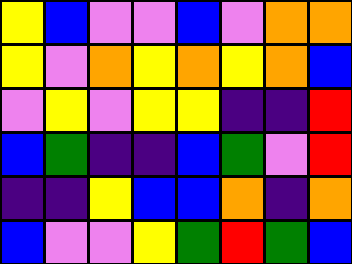[["yellow", "blue", "violet", "violet", "blue", "violet", "orange", "orange"], ["yellow", "violet", "orange", "yellow", "orange", "yellow", "orange", "blue"], ["violet", "yellow", "violet", "yellow", "yellow", "indigo", "indigo", "red"], ["blue", "green", "indigo", "indigo", "blue", "green", "violet", "red"], ["indigo", "indigo", "yellow", "blue", "blue", "orange", "indigo", "orange"], ["blue", "violet", "violet", "yellow", "green", "red", "green", "blue"]]